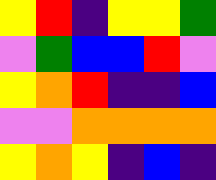[["yellow", "red", "indigo", "yellow", "yellow", "green"], ["violet", "green", "blue", "blue", "red", "violet"], ["yellow", "orange", "red", "indigo", "indigo", "blue"], ["violet", "violet", "orange", "orange", "orange", "orange"], ["yellow", "orange", "yellow", "indigo", "blue", "indigo"]]